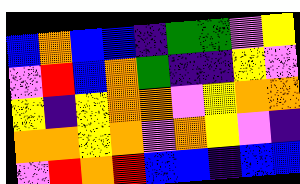[["blue", "orange", "blue", "blue", "indigo", "green", "green", "violet", "yellow"], ["violet", "red", "blue", "orange", "green", "indigo", "indigo", "yellow", "violet"], ["yellow", "indigo", "yellow", "orange", "orange", "violet", "yellow", "orange", "orange"], ["orange", "orange", "yellow", "orange", "violet", "orange", "yellow", "violet", "indigo"], ["violet", "red", "orange", "red", "blue", "blue", "indigo", "blue", "blue"]]